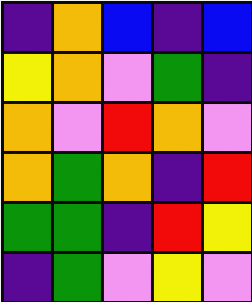[["indigo", "orange", "blue", "indigo", "blue"], ["yellow", "orange", "violet", "green", "indigo"], ["orange", "violet", "red", "orange", "violet"], ["orange", "green", "orange", "indigo", "red"], ["green", "green", "indigo", "red", "yellow"], ["indigo", "green", "violet", "yellow", "violet"]]